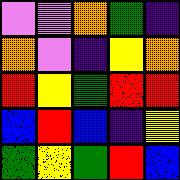[["violet", "violet", "orange", "green", "indigo"], ["orange", "violet", "indigo", "yellow", "orange"], ["red", "yellow", "green", "red", "red"], ["blue", "red", "blue", "indigo", "yellow"], ["green", "yellow", "green", "red", "blue"]]